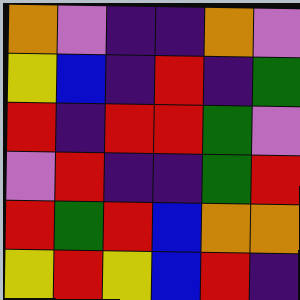[["orange", "violet", "indigo", "indigo", "orange", "violet"], ["yellow", "blue", "indigo", "red", "indigo", "green"], ["red", "indigo", "red", "red", "green", "violet"], ["violet", "red", "indigo", "indigo", "green", "red"], ["red", "green", "red", "blue", "orange", "orange"], ["yellow", "red", "yellow", "blue", "red", "indigo"]]